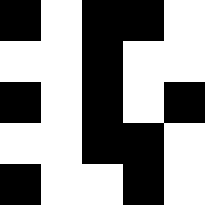[["black", "white", "black", "black", "white"], ["white", "white", "black", "white", "white"], ["black", "white", "black", "white", "black"], ["white", "white", "black", "black", "white"], ["black", "white", "white", "black", "white"]]